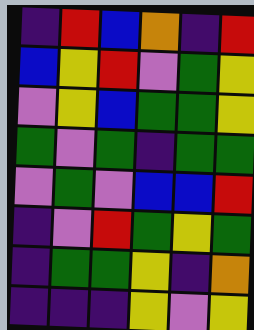[["indigo", "red", "blue", "orange", "indigo", "red"], ["blue", "yellow", "red", "violet", "green", "yellow"], ["violet", "yellow", "blue", "green", "green", "yellow"], ["green", "violet", "green", "indigo", "green", "green"], ["violet", "green", "violet", "blue", "blue", "red"], ["indigo", "violet", "red", "green", "yellow", "green"], ["indigo", "green", "green", "yellow", "indigo", "orange"], ["indigo", "indigo", "indigo", "yellow", "violet", "yellow"]]